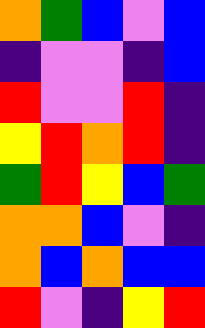[["orange", "green", "blue", "violet", "blue"], ["indigo", "violet", "violet", "indigo", "blue"], ["red", "violet", "violet", "red", "indigo"], ["yellow", "red", "orange", "red", "indigo"], ["green", "red", "yellow", "blue", "green"], ["orange", "orange", "blue", "violet", "indigo"], ["orange", "blue", "orange", "blue", "blue"], ["red", "violet", "indigo", "yellow", "red"]]